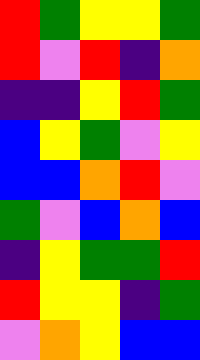[["red", "green", "yellow", "yellow", "green"], ["red", "violet", "red", "indigo", "orange"], ["indigo", "indigo", "yellow", "red", "green"], ["blue", "yellow", "green", "violet", "yellow"], ["blue", "blue", "orange", "red", "violet"], ["green", "violet", "blue", "orange", "blue"], ["indigo", "yellow", "green", "green", "red"], ["red", "yellow", "yellow", "indigo", "green"], ["violet", "orange", "yellow", "blue", "blue"]]